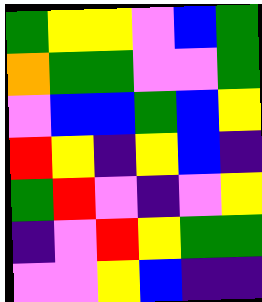[["green", "yellow", "yellow", "violet", "blue", "green"], ["orange", "green", "green", "violet", "violet", "green"], ["violet", "blue", "blue", "green", "blue", "yellow"], ["red", "yellow", "indigo", "yellow", "blue", "indigo"], ["green", "red", "violet", "indigo", "violet", "yellow"], ["indigo", "violet", "red", "yellow", "green", "green"], ["violet", "violet", "yellow", "blue", "indigo", "indigo"]]